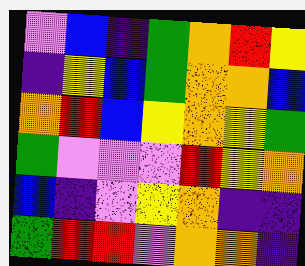[["violet", "blue", "indigo", "green", "orange", "red", "yellow"], ["indigo", "yellow", "blue", "green", "orange", "orange", "blue"], ["orange", "red", "blue", "yellow", "orange", "yellow", "green"], ["green", "violet", "violet", "violet", "red", "yellow", "orange"], ["blue", "indigo", "violet", "yellow", "orange", "indigo", "indigo"], ["green", "red", "red", "violet", "orange", "orange", "indigo"]]